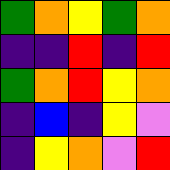[["green", "orange", "yellow", "green", "orange"], ["indigo", "indigo", "red", "indigo", "red"], ["green", "orange", "red", "yellow", "orange"], ["indigo", "blue", "indigo", "yellow", "violet"], ["indigo", "yellow", "orange", "violet", "red"]]